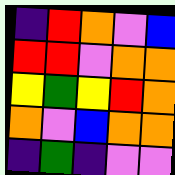[["indigo", "red", "orange", "violet", "blue"], ["red", "red", "violet", "orange", "orange"], ["yellow", "green", "yellow", "red", "orange"], ["orange", "violet", "blue", "orange", "orange"], ["indigo", "green", "indigo", "violet", "violet"]]